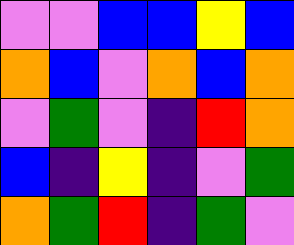[["violet", "violet", "blue", "blue", "yellow", "blue"], ["orange", "blue", "violet", "orange", "blue", "orange"], ["violet", "green", "violet", "indigo", "red", "orange"], ["blue", "indigo", "yellow", "indigo", "violet", "green"], ["orange", "green", "red", "indigo", "green", "violet"]]